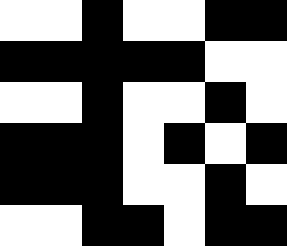[["white", "white", "black", "white", "white", "black", "black"], ["black", "black", "black", "black", "black", "white", "white"], ["white", "white", "black", "white", "white", "black", "white"], ["black", "black", "black", "white", "black", "white", "black"], ["black", "black", "black", "white", "white", "black", "white"], ["white", "white", "black", "black", "white", "black", "black"]]